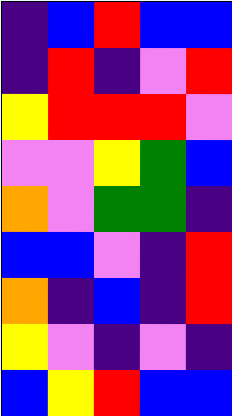[["indigo", "blue", "red", "blue", "blue"], ["indigo", "red", "indigo", "violet", "red"], ["yellow", "red", "red", "red", "violet"], ["violet", "violet", "yellow", "green", "blue"], ["orange", "violet", "green", "green", "indigo"], ["blue", "blue", "violet", "indigo", "red"], ["orange", "indigo", "blue", "indigo", "red"], ["yellow", "violet", "indigo", "violet", "indigo"], ["blue", "yellow", "red", "blue", "blue"]]